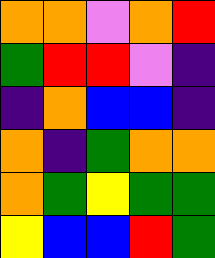[["orange", "orange", "violet", "orange", "red"], ["green", "red", "red", "violet", "indigo"], ["indigo", "orange", "blue", "blue", "indigo"], ["orange", "indigo", "green", "orange", "orange"], ["orange", "green", "yellow", "green", "green"], ["yellow", "blue", "blue", "red", "green"]]